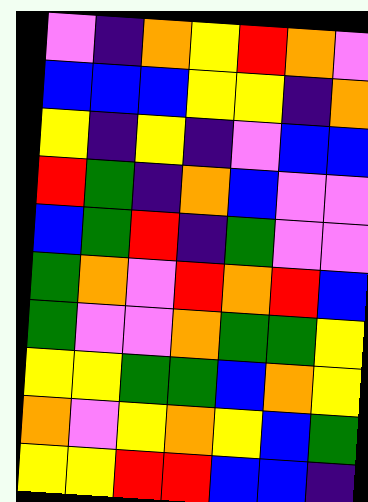[["violet", "indigo", "orange", "yellow", "red", "orange", "violet"], ["blue", "blue", "blue", "yellow", "yellow", "indigo", "orange"], ["yellow", "indigo", "yellow", "indigo", "violet", "blue", "blue"], ["red", "green", "indigo", "orange", "blue", "violet", "violet"], ["blue", "green", "red", "indigo", "green", "violet", "violet"], ["green", "orange", "violet", "red", "orange", "red", "blue"], ["green", "violet", "violet", "orange", "green", "green", "yellow"], ["yellow", "yellow", "green", "green", "blue", "orange", "yellow"], ["orange", "violet", "yellow", "orange", "yellow", "blue", "green"], ["yellow", "yellow", "red", "red", "blue", "blue", "indigo"]]